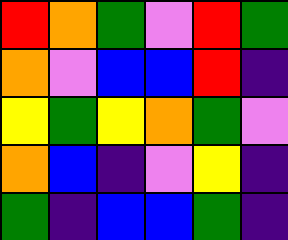[["red", "orange", "green", "violet", "red", "green"], ["orange", "violet", "blue", "blue", "red", "indigo"], ["yellow", "green", "yellow", "orange", "green", "violet"], ["orange", "blue", "indigo", "violet", "yellow", "indigo"], ["green", "indigo", "blue", "blue", "green", "indigo"]]